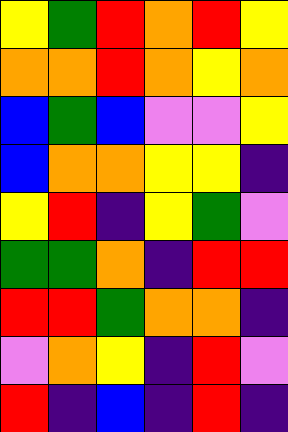[["yellow", "green", "red", "orange", "red", "yellow"], ["orange", "orange", "red", "orange", "yellow", "orange"], ["blue", "green", "blue", "violet", "violet", "yellow"], ["blue", "orange", "orange", "yellow", "yellow", "indigo"], ["yellow", "red", "indigo", "yellow", "green", "violet"], ["green", "green", "orange", "indigo", "red", "red"], ["red", "red", "green", "orange", "orange", "indigo"], ["violet", "orange", "yellow", "indigo", "red", "violet"], ["red", "indigo", "blue", "indigo", "red", "indigo"]]